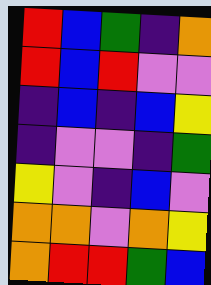[["red", "blue", "green", "indigo", "orange"], ["red", "blue", "red", "violet", "violet"], ["indigo", "blue", "indigo", "blue", "yellow"], ["indigo", "violet", "violet", "indigo", "green"], ["yellow", "violet", "indigo", "blue", "violet"], ["orange", "orange", "violet", "orange", "yellow"], ["orange", "red", "red", "green", "blue"]]